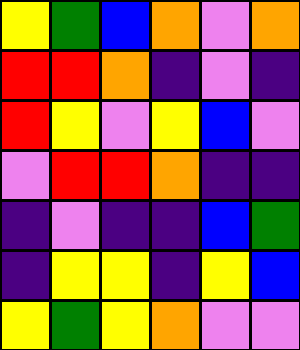[["yellow", "green", "blue", "orange", "violet", "orange"], ["red", "red", "orange", "indigo", "violet", "indigo"], ["red", "yellow", "violet", "yellow", "blue", "violet"], ["violet", "red", "red", "orange", "indigo", "indigo"], ["indigo", "violet", "indigo", "indigo", "blue", "green"], ["indigo", "yellow", "yellow", "indigo", "yellow", "blue"], ["yellow", "green", "yellow", "orange", "violet", "violet"]]